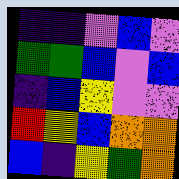[["indigo", "indigo", "violet", "blue", "violet"], ["green", "green", "blue", "violet", "blue"], ["indigo", "blue", "yellow", "violet", "violet"], ["red", "yellow", "blue", "orange", "orange"], ["blue", "indigo", "yellow", "green", "orange"]]